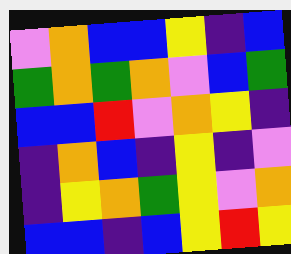[["violet", "orange", "blue", "blue", "yellow", "indigo", "blue"], ["green", "orange", "green", "orange", "violet", "blue", "green"], ["blue", "blue", "red", "violet", "orange", "yellow", "indigo"], ["indigo", "orange", "blue", "indigo", "yellow", "indigo", "violet"], ["indigo", "yellow", "orange", "green", "yellow", "violet", "orange"], ["blue", "blue", "indigo", "blue", "yellow", "red", "yellow"]]